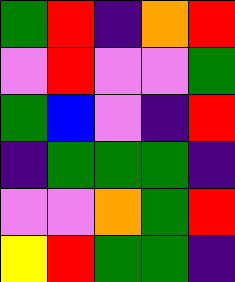[["green", "red", "indigo", "orange", "red"], ["violet", "red", "violet", "violet", "green"], ["green", "blue", "violet", "indigo", "red"], ["indigo", "green", "green", "green", "indigo"], ["violet", "violet", "orange", "green", "red"], ["yellow", "red", "green", "green", "indigo"]]